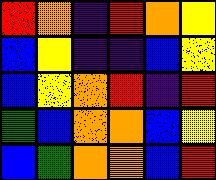[["red", "orange", "indigo", "red", "orange", "yellow"], ["blue", "yellow", "indigo", "indigo", "blue", "yellow"], ["blue", "yellow", "orange", "red", "indigo", "red"], ["green", "blue", "orange", "orange", "blue", "yellow"], ["blue", "green", "orange", "orange", "blue", "red"]]